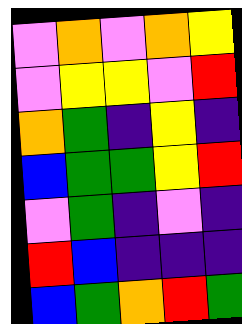[["violet", "orange", "violet", "orange", "yellow"], ["violet", "yellow", "yellow", "violet", "red"], ["orange", "green", "indigo", "yellow", "indigo"], ["blue", "green", "green", "yellow", "red"], ["violet", "green", "indigo", "violet", "indigo"], ["red", "blue", "indigo", "indigo", "indigo"], ["blue", "green", "orange", "red", "green"]]